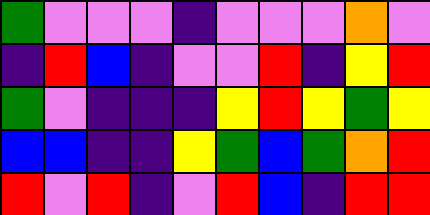[["green", "violet", "violet", "violet", "indigo", "violet", "violet", "violet", "orange", "violet"], ["indigo", "red", "blue", "indigo", "violet", "violet", "red", "indigo", "yellow", "red"], ["green", "violet", "indigo", "indigo", "indigo", "yellow", "red", "yellow", "green", "yellow"], ["blue", "blue", "indigo", "indigo", "yellow", "green", "blue", "green", "orange", "red"], ["red", "violet", "red", "indigo", "violet", "red", "blue", "indigo", "red", "red"]]